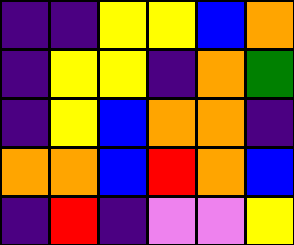[["indigo", "indigo", "yellow", "yellow", "blue", "orange"], ["indigo", "yellow", "yellow", "indigo", "orange", "green"], ["indigo", "yellow", "blue", "orange", "orange", "indigo"], ["orange", "orange", "blue", "red", "orange", "blue"], ["indigo", "red", "indigo", "violet", "violet", "yellow"]]